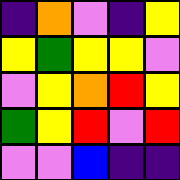[["indigo", "orange", "violet", "indigo", "yellow"], ["yellow", "green", "yellow", "yellow", "violet"], ["violet", "yellow", "orange", "red", "yellow"], ["green", "yellow", "red", "violet", "red"], ["violet", "violet", "blue", "indigo", "indigo"]]